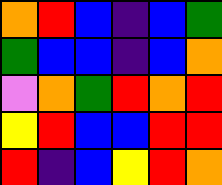[["orange", "red", "blue", "indigo", "blue", "green"], ["green", "blue", "blue", "indigo", "blue", "orange"], ["violet", "orange", "green", "red", "orange", "red"], ["yellow", "red", "blue", "blue", "red", "red"], ["red", "indigo", "blue", "yellow", "red", "orange"]]